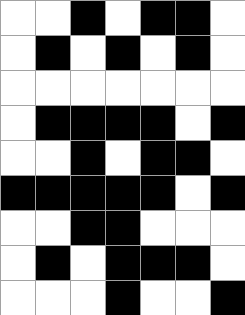[["white", "white", "black", "white", "black", "black", "white"], ["white", "black", "white", "black", "white", "black", "white"], ["white", "white", "white", "white", "white", "white", "white"], ["white", "black", "black", "black", "black", "white", "black"], ["white", "white", "black", "white", "black", "black", "white"], ["black", "black", "black", "black", "black", "white", "black"], ["white", "white", "black", "black", "white", "white", "white"], ["white", "black", "white", "black", "black", "black", "white"], ["white", "white", "white", "black", "white", "white", "black"]]